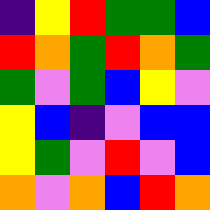[["indigo", "yellow", "red", "green", "green", "blue"], ["red", "orange", "green", "red", "orange", "green"], ["green", "violet", "green", "blue", "yellow", "violet"], ["yellow", "blue", "indigo", "violet", "blue", "blue"], ["yellow", "green", "violet", "red", "violet", "blue"], ["orange", "violet", "orange", "blue", "red", "orange"]]